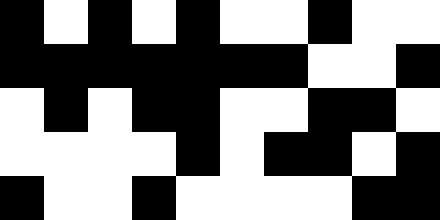[["black", "white", "black", "white", "black", "white", "white", "black", "white", "white"], ["black", "black", "black", "black", "black", "black", "black", "white", "white", "black"], ["white", "black", "white", "black", "black", "white", "white", "black", "black", "white"], ["white", "white", "white", "white", "black", "white", "black", "black", "white", "black"], ["black", "white", "white", "black", "white", "white", "white", "white", "black", "black"]]